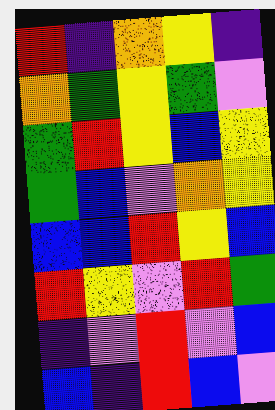[["red", "indigo", "orange", "yellow", "indigo"], ["orange", "green", "yellow", "green", "violet"], ["green", "red", "yellow", "blue", "yellow"], ["green", "blue", "violet", "orange", "yellow"], ["blue", "blue", "red", "yellow", "blue"], ["red", "yellow", "violet", "red", "green"], ["indigo", "violet", "red", "violet", "blue"], ["blue", "indigo", "red", "blue", "violet"]]